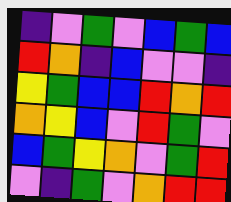[["indigo", "violet", "green", "violet", "blue", "green", "blue"], ["red", "orange", "indigo", "blue", "violet", "violet", "indigo"], ["yellow", "green", "blue", "blue", "red", "orange", "red"], ["orange", "yellow", "blue", "violet", "red", "green", "violet"], ["blue", "green", "yellow", "orange", "violet", "green", "red"], ["violet", "indigo", "green", "violet", "orange", "red", "red"]]